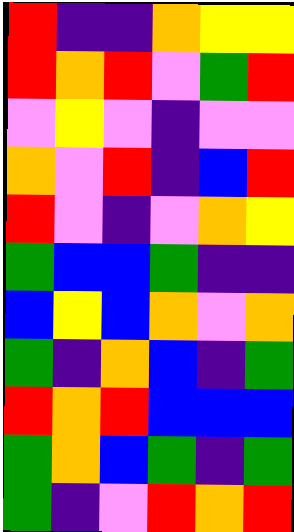[["red", "indigo", "indigo", "orange", "yellow", "yellow"], ["red", "orange", "red", "violet", "green", "red"], ["violet", "yellow", "violet", "indigo", "violet", "violet"], ["orange", "violet", "red", "indigo", "blue", "red"], ["red", "violet", "indigo", "violet", "orange", "yellow"], ["green", "blue", "blue", "green", "indigo", "indigo"], ["blue", "yellow", "blue", "orange", "violet", "orange"], ["green", "indigo", "orange", "blue", "indigo", "green"], ["red", "orange", "red", "blue", "blue", "blue"], ["green", "orange", "blue", "green", "indigo", "green"], ["green", "indigo", "violet", "red", "orange", "red"]]